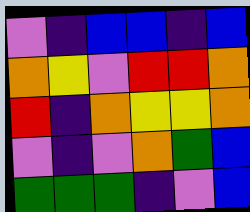[["violet", "indigo", "blue", "blue", "indigo", "blue"], ["orange", "yellow", "violet", "red", "red", "orange"], ["red", "indigo", "orange", "yellow", "yellow", "orange"], ["violet", "indigo", "violet", "orange", "green", "blue"], ["green", "green", "green", "indigo", "violet", "blue"]]